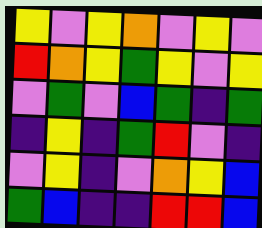[["yellow", "violet", "yellow", "orange", "violet", "yellow", "violet"], ["red", "orange", "yellow", "green", "yellow", "violet", "yellow"], ["violet", "green", "violet", "blue", "green", "indigo", "green"], ["indigo", "yellow", "indigo", "green", "red", "violet", "indigo"], ["violet", "yellow", "indigo", "violet", "orange", "yellow", "blue"], ["green", "blue", "indigo", "indigo", "red", "red", "blue"]]